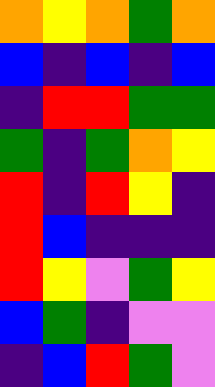[["orange", "yellow", "orange", "green", "orange"], ["blue", "indigo", "blue", "indigo", "blue"], ["indigo", "red", "red", "green", "green"], ["green", "indigo", "green", "orange", "yellow"], ["red", "indigo", "red", "yellow", "indigo"], ["red", "blue", "indigo", "indigo", "indigo"], ["red", "yellow", "violet", "green", "yellow"], ["blue", "green", "indigo", "violet", "violet"], ["indigo", "blue", "red", "green", "violet"]]